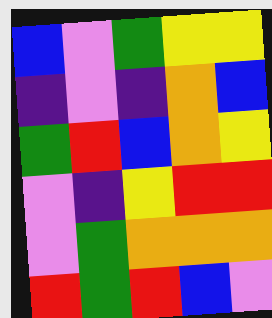[["blue", "violet", "green", "yellow", "yellow"], ["indigo", "violet", "indigo", "orange", "blue"], ["green", "red", "blue", "orange", "yellow"], ["violet", "indigo", "yellow", "red", "red"], ["violet", "green", "orange", "orange", "orange"], ["red", "green", "red", "blue", "violet"]]